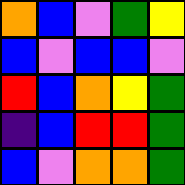[["orange", "blue", "violet", "green", "yellow"], ["blue", "violet", "blue", "blue", "violet"], ["red", "blue", "orange", "yellow", "green"], ["indigo", "blue", "red", "red", "green"], ["blue", "violet", "orange", "orange", "green"]]